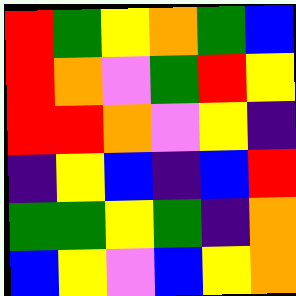[["red", "green", "yellow", "orange", "green", "blue"], ["red", "orange", "violet", "green", "red", "yellow"], ["red", "red", "orange", "violet", "yellow", "indigo"], ["indigo", "yellow", "blue", "indigo", "blue", "red"], ["green", "green", "yellow", "green", "indigo", "orange"], ["blue", "yellow", "violet", "blue", "yellow", "orange"]]